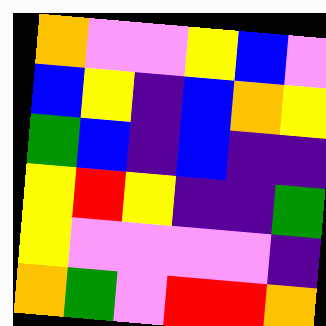[["orange", "violet", "violet", "yellow", "blue", "violet"], ["blue", "yellow", "indigo", "blue", "orange", "yellow"], ["green", "blue", "indigo", "blue", "indigo", "indigo"], ["yellow", "red", "yellow", "indigo", "indigo", "green"], ["yellow", "violet", "violet", "violet", "violet", "indigo"], ["orange", "green", "violet", "red", "red", "orange"]]